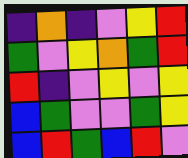[["indigo", "orange", "indigo", "violet", "yellow", "red"], ["green", "violet", "yellow", "orange", "green", "red"], ["red", "indigo", "violet", "yellow", "violet", "yellow"], ["blue", "green", "violet", "violet", "green", "yellow"], ["blue", "red", "green", "blue", "red", "violet"]]